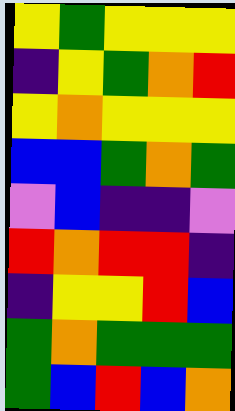[["yellow", "green", "yellow", "yellow", "yellow"], ["indigo", "yellow", "green", "orange", "red"], ["yellow", "orange", "yellow", "yellow", "yellow"], ["blue", "blue", "green", "orange", "green"], ["violet", "blue", "indigo", "indigo", "violet"], ["red", "orange", "red", "red", "indigo"], ["indigo", "yellow", "yellow", "red", "blue"], ["green", "orange", "green", "green", "green"], ["green", "blue", "red", "blue", "orange"]]